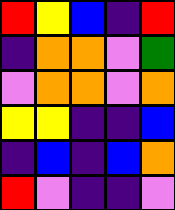[["red", "yellow", "blue", "indigo", "red"], ["indigo", "orange", "orange", "violet", "green"], ["violet", "orange", "orange", "violet", "orange"], ["yellow", "yellow", "indigo", "indigo", "blue"], ["indigo", "blue", "indigo", "blue", "orange"], ["red", "violet", "indigo", "indigo", "violet"]]